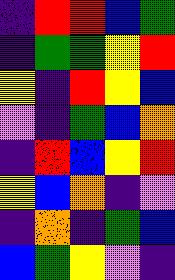[["indigo", "red", "red", "blue", "green"], ["indigo", "green", "green", "yellow", "red"], ["yellow", "indigo", "red", "yellow", "blue"], ["violet", "indigo", "green", "blue", "orange"], ["indigo", "red", "blue", "yellow", "red"], ["yellow", "blue", "orange", "indigo", "violet"], ["indigo", "orange", "indigo", "green", "blue"], ["blue", "green", "yellow", "violet", "indigo"]]